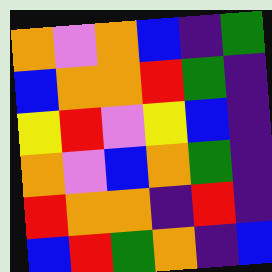[["orange", "violet", "orange", "blue", "indigo", "green"], ["blue", "orange", "orange", "red", "green", "indigo"], ["yellow", "red", "violet", "yellow", "blue", "indigo"], ["orange", "violet", "blue", "orange", "green", "indigo"], ["red", "orange", "orange", "indigo", "red", "indigo"], ["blue", "red", "green", "orange", "indigo", "blue"]]